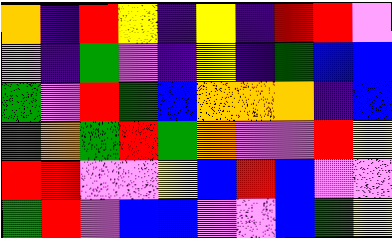[["orange", "indigo", "red", "yellow", "indigo", "yellow", "indigo", "red", "red", "violet"], ["violet", "indigo", "green", "violet", "indigo", "yellow", "indigo", "green", "blue", "blue"], ["green", "violet", "red", "green", "blue", "orange", "orange", "orange", "indigo", "blue"], ["green", "orange", "green", "red", "green", "orange", "violet", "violet", "red", "yellow"], ["red", "red", "violet", "violet", "yellow", "blue", "red", "blue", "violet", "violet"], ["green", "red", "violet", "blue", "blue", "violet", "violet", "blue", "green", "yellow"]]